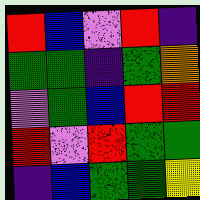[["red", "blue", "violet", "red", "indigo"], ["green", "green", "indigo", "green", "orange"], ["violet", "green", "blue", "red", "red"], ["red", "violet", "red", "green", "green"], ["indigo", "blue", "green", "green", "yellow"]]